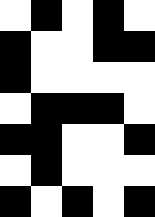[["white", "black", "white", "black", "white"], ["black", "white", "white", "black", "black"], ["black", "white", "white", "white", "white"], ["white", "black", "black", "black", "white"], ["black", "black", "white", "white", "black"], ["white", "black", "white", "white", "white"], ["black", "white", "black", "white", "black"]]